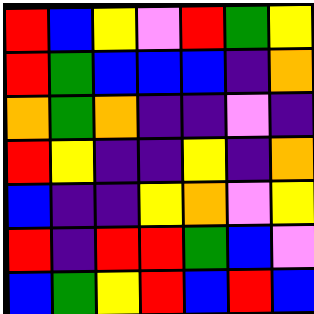[["red", "blue", "yellow", "violet", "red", "green", "yellow"], ["red", "green", "blue", "blue", "blue", "indigo", "orange"], ["orange", "green", "orange", "indigo", "indigo", "violet", "indigo"], ["red", "yellow", "indigo", "indigo", "yellow", "indigo", "orange"], ["blue", "indigo", "indigo", "yellow", "orange", "violet", "yellow"], ["red", "indigo", "red", "red", "green", "blue", "violet"], ["blue", "green", "yellow", "red", "blue", "red", "blue"]]